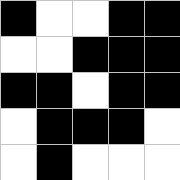[["black", "white", "white", "black", "black"], ["white", "white", "black", "black", "black"], ["black", "black", "white", "black", "black"], ["white", "black", "black", "black", "white"], ["white", "black", "white", "white", "white"]]